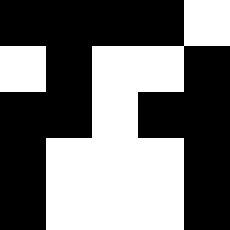[["black", "black", "black", "black", "white"], ["white", "black", "white", "white", "black"], ["black", "black", "white", "black", "black"], ["black", "white", "white", "white", "black"], ["black", "white", "white", "white", "black"]]